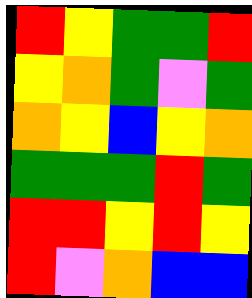[["red", "yellow", "green", "green", "red"], ["yellow", "orange", "green", "violet", "green"], ["orange", "yellow", "blue", "yellow", "orange"], ["green", "green", "green", "red", "green"], ["red", "red", "yellow", "red", "yellow"], ["red", "violet", "orange", "blue", "blue"]]